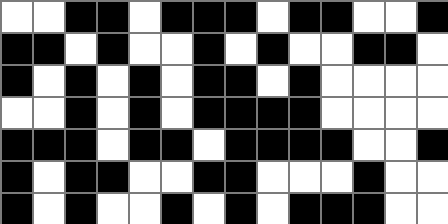[["white", "white", "black", "black", "white", "black", "black", "black", "white", "black", "black", "white", "white", "black"], ["black", "black", "white", "black", "white", "white", "black", "white", "black", "white", "white", "black", "black", "white"], ["black", "white", "black", "white", "black", "white", "black", "black", "white", "black", "white", "white", "white", "white"], ["white", "white", "black", "white", "black", "white", "black", "black", "black", "black", "white", "white", "white", "white"], ["black", "black", "black", "white", "black", "black", "white", "black", "black", "black", "black", "white", "white", "black"], ["black", "white", "black", "black", "white", "white", "black", "black", "white", "white", "white", "black", "white", "white"], ["black", "white", "black", "white", "white", "black", "white", "black", "white", "black", "black", "black", "white", "white"]]